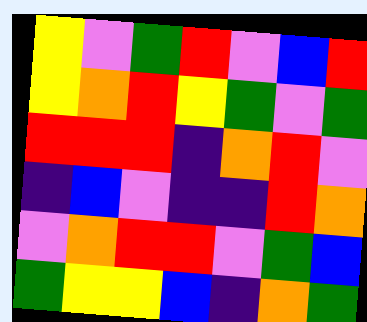[["yellow", "violet", "green", "red", "violet", "blue", "red"], ["yellow", "orange", "red", "yellow", "green", "violet", "green"], ["red", "red", "red", "indigo", "orange", "red", "violet"], ["indigo", "blue", "violet", "indigo", "indigo", "red", "orange"], ["violet", "orange", "red", "red", "violet", "green", "blue"], ["green", "yellow", "yellow", "blue", "indigo", "orange", "green"]]